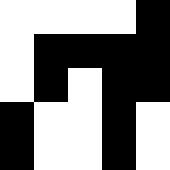[["white", "white", "white", "white", "black"], ["white", "black", "black", "black", "black"], ["white", "black", "white", "black", "black"], ["black", "white", "white", "black", "white"], ["black", "white", "white", "black", "white"]]